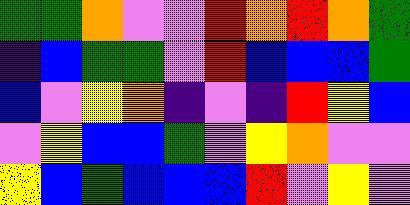[["green", "green", "orange", "violet", "violet", "red", "orange", "red", "orange", "green"], ["indigo", "blue", "green", "green", "violet", "red", "blue", "blue", "blue", "green"], ["blue", "violet", "yellow", "orange", "indigo", "violet", "indigo", "red", "yellow", "blue"], ["violet", "yellow", "blue", "blue", "green", "violet", "yellow", "orange", "violet", "violet"], ["yellow", "blue", "green", "blue", "blue", "blue", "red", "violet", "yellow", "violet"]]